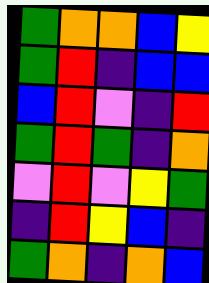[["green", "orange", "orange", "blue", "yellow"], ["green", "red", "indigo", "blue", "blue"], ["blue", "red", "violet", "indigo", "red"], ["green", "red", "green", "indigo", "orange"], ["violet", "red", "violet", "yellow", "green"], ["indigo", "red", "yellow", "blue", "indigo"], ["green", "orange", "indigo", "orange", "blue"]]